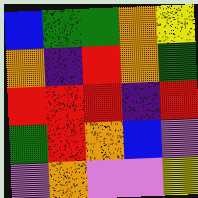[["blue", "green", "green", "orange", "yellow"], ["orange", "indigo", "red", "orange", "green"], ["red", "red", "red", "indigo", "red"], ["green", "red", "orange", "blue", "violet"], ["violet", "orange", "violet", "violet", "yellow"]]